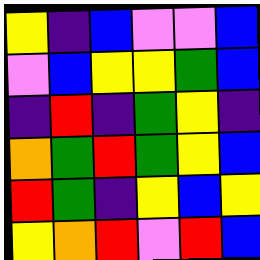[["yellow", "indigo", "blue", "violet", "violet", "blue"], ["violet", "blue", "yellow", "yellow", "green", "blue"], ["indigo", "red", "indigo", "green", "yellow", "indigo"], ["orange", "green", "red", "green", "yellow", "blue"], ["red", "green", "indigo", "yellow", "blue", "yellow"], ["yellow", "orange", "red", "violet", "red", "blue"]]